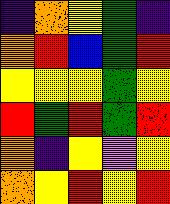[["indigo", "orange", "yellow", "green", "indigo"], ["orange", "red", "blue", "green", "red"], ["yellow", "yellow", "yellow", "green", "yellow"], ["red", "green", "red", "green", "red"], ["orange", "indigo", "yellow", "violet", "yellow"], ["orange", "yellow", "red", "yellow", "red"]]